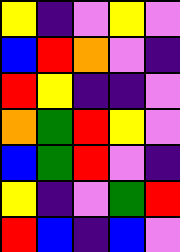[["yellow", "indigo", "violet", "yellow", "violet"], ["blue", "red", "orange", "violet", "indigo"], ["red", "yellow", "indigo", "indigo", "violet"], ["orange", "green", "red", "yellow", "violet"], ["blue", "green", "red", "violet", "indigo"], ["yellow", "indigo", "violet", "green", "red"], ["red", "blue", "indigo", "blue", "violet"]]